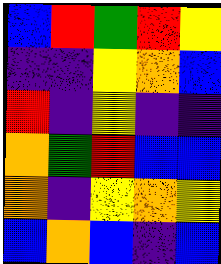[["blue", "red", "green", "red", "yellow"], ["indigo", "indigo", "yellow", "orange", "blue"], ["red", "indigo", "yellow", "indigo", "indigo"], ["orange", "green", "red", "blue", "blue"], ["orange", "indigo", "yellow", "orange", "yellow"], ["blue", "orange", "blue", "indigo", "blue"]]